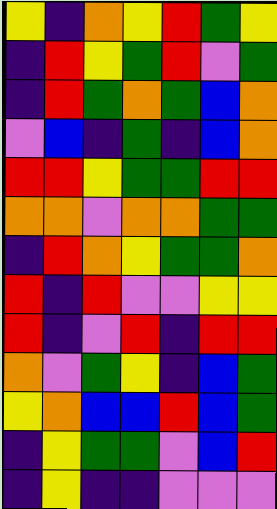[["yellow", "indigo", "orange", "yellow", "red", "green", "yellow"], ["indigo", "red", "yellow", "green", "red", "violet", "green"], ["indigo", "red", "green", "orange", "green", "blue", "orange"], ["violet", "blue", "indigo", "green", "indigo", "blue", "orange"], ["red", "red", "yellow", "green", "green", "red", "red"], ["orange", "orange", "violet", "orange", "orange", "green", "green"], ["indigo", "red", "orange", "yellow", "green", "green", "orange"], ["red", "indigo", "red", "violet", "violet", "yellow", "yellow"], ["red", "indigo", "violet", "red", "indigo", "red", "red"], ["orange", "violet", "green", "yellow", "indigo", "blue", "green"], ["yellow", "orange", "blue", "blue", "red", "blue", "green"], ["indigo", "yellow", "green", "green", "violet", "blue", "red"], ["indigo", "yellow", "indigo", "indigo", "violet", "violet", "violet"]]